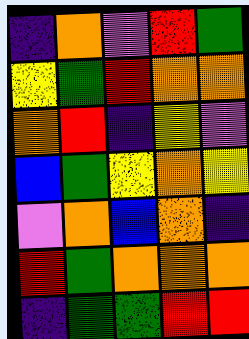[["indigo", "orange", "violet", "red", "green"], ["yellow", "green", "red", "orange", "orange"], ["orange", "red", "indigo", "yellow", "violet"], ["blue", "green", "yellow", "orange", "yellow"], ["violet", "orange", "blue", "orange", "indigo"], ["red", "green", "orange", "orange", "orange"], ["indigo", "green", "green", "red", "red"]]